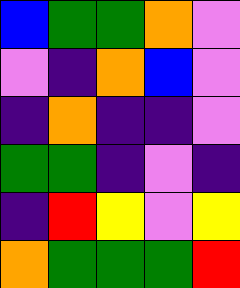[["blue", "green", "green", "orange", "violet"], ["violet", "indigo", "orange", "blue", "violet"], ["indigo", "orange", "indigo", "indigo", "violet"], ["green", "green", "indigo", "violet", "indigo"], ["indigo", "red", "yellow", "violet", "yellow"], ["orange", "green", "green", "green", "red"]]